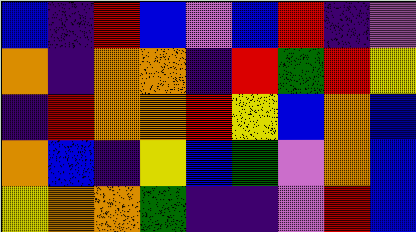[["blue", "indigo", "red", "blue", "violet", "blue", "red", "indigo", "violet"], ["orange", "indigo", "orange", "orange", "indigo", "red", "green", "red", "yellow"], ["indigo", "red", "orange", "orange", "red", "yellow", "blue", "orange", "blue"], ["orange", "blue", "indigo", "yellow", "blue", "green", "violet", "orange", "blue"], ["yellow", "orange", "orange", "green", "indigo", "indigo", "violet", "red", "blue"]]